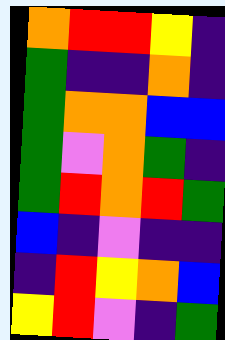[["orange", "red", "red", "yellow", "indigo"], ["green", "indigo", "indigo", "orange", "indigo"], ["green", "orange", "orange", "blue", "blue"], ["green", "violet", "orange", "green", "indigo"], ["green", "red", "orange", "red", "green"], ["blue", "indigo", "violet", "indigo", "indigo"], ["indigo", "red", "yellow", "orange", "blue"], ["yellow", "red", "violet", "indigo", "green"]]